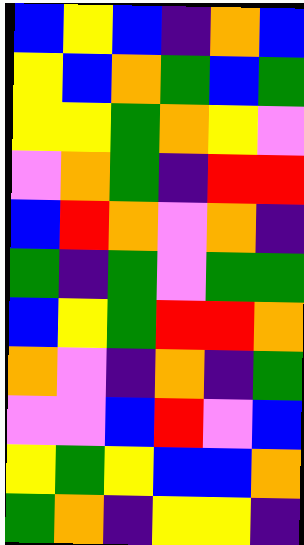[["blue", "yellow", "blue", "indigo", "orange", "blue"], ["yellow", "blue", "orange", "green", "blue", "green"], ["yellow", "yellow", "green", "orange", "yellow", "violet"], ["violet", "orange", "green", "indigo", "red", "red"], ["blue", "red", "orange", "violet", "orange", "indigo"], ["green", "indigo", "green", "violet", "green", "green"], ["blue", "yellow", "green", "red", "red", "orange"], ["orange", "violet", "indigo", "orange", "indigo", "green"], ["violet", "violet", "blue", "red", "violet", "blue"], ["yellow", "green", "yellow", "blue", "blue", "orange"], ["green", "orange", "indigo", "yellow", "yellow", "indigo"]]